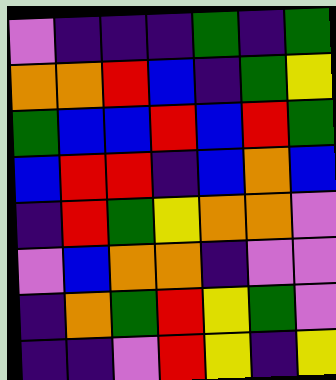[["violet", "indigo", "indigo", "indigo", "green", "indigo", "green"], ["orange", "orange", "red", "blue", "indigo", "green", "yellow"], ["green", "blue", "blue", "red", "blue", "red", "green"], ["blue", "red", "red", "indigo", "blue", "orange", "blue"], ["indigo", "red", "green", "yellow", "orange", "orange", "violet"], ["violet", "blue", "orange", "orange", "indigo", "violet", "violet"], ["indigo", "orange", "green", "red", "yellow", "green", "violet"], ["indigo", "indigo", "violet", "red", "yellow", "indigo", "yellow"]]